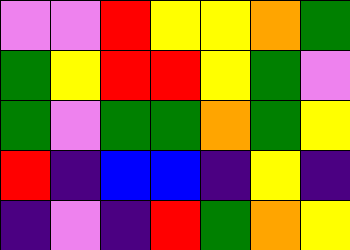[["violet", "violet", "red", "yellow", "yellow", "orange", "green"], ["green", "yellow", "red", "red", "yellow", "green", "violet"], ["green", "violet", "green", "green", "orange", "green", "yellow"], ["red", "indigo", "blue", "blue", "indigo", "yellow", "indigo"], ["indigo", "violet", "indigo", "red", "green", "orange", "yellow"]]